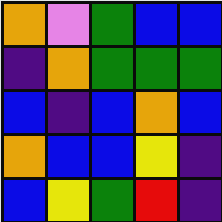[["orange", "violet", "green", "blue", "blue"], ["indigo", "orange", "green", "green", "green"], ["blue", "indigo", "blue", "orange", "blue"], ["orange", "blue", "blue", "yellow", "indigo"], ["blue", "yellow", "green", "red", "indigo"]]